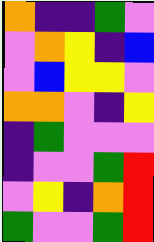[["orange", "indigo", "indigo", "green", "violet"], ["violet", "orange", "yellow", "indigo", "blue"], ["violet", "blue", "yellow", "yellow", "violet"], ["orange", "orange", "violet", "indigo", "yellow"], ["indigo", "green", "violet", "violet", "violet"], ["indigo", "violet", "violet", "green", "red"], ["violet", "yellow", "indigo", "orange", "red"], ["green", "violet", "violet", "green", "red"]]